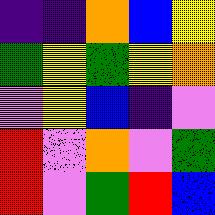[["indigo", "indigo", "orange", "blue", "yellow"], ["green", "yellow", "green", "yellow", "orange"], ["violet", "yellow", "blue", "indigo", "violet"], ["red", "violet", "orange", "violet", "green"], ["red", "violet", "green", "red", "blue"]]